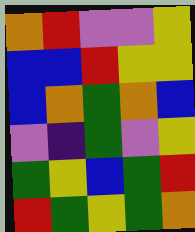[["orange", "red", "violet", "violet", "yellow"], ["blue", "blue", "red", "yellow", "yellow"], ["blue", "orange", "green", "orange", "blue"], ["violet", "indigo", "green", "violet", "yellow"], ["green", "yellow", "blue", "green", "red"], ["red", "green", "yellow", "green", "orange"]]